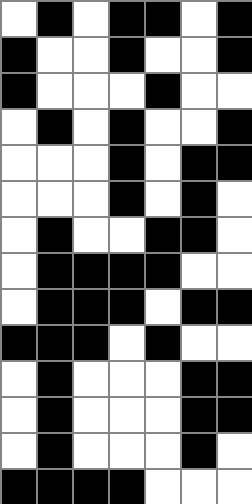[["white", "black", "white", "black", "black", "white", "black"], ["black", "white", "white", "black", "white", "white", "black"], ["black", "white", "white", "white", "black", "white", "white"], ["white", "black", "white", "black", "white", "white", "black"], ["white", "white", "white", "black", "white", "black", "black"], ["white", "white", "white", "black", "white", "black", "white"], ["white", "black", "white", "white", "black", "black", "white"], ["white", "black", "black", "black", "black", "white", "white"], ["white", "black", "black", "black", "white", "black", "black"], ["black", "black", "black", "white", "black", "white", "white"], ["white", "black", "white", "white", "white", "black", "black"], ["white", "black", "white", "white", "white", "black", "black"], ["white", "black", "white", "white", "white", "black", "white"], ["black", "black", "black", "black", "white", "white", "white"]]